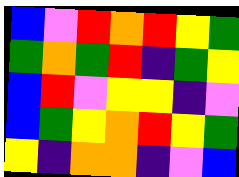[["blue", "violet", "red", "orange", "red", "yellow", "green"], ["green", "orange", "green", "red", "indigo", "green", "yellow"], ["blue", "red", "violet", "yellow", "yellow", "indigo", "violet"], ["blue", "green", "yellow", "orange", "red", "yellow", "green"], ["yellow", "indigo", "orange", "orange", "indigo", "violet", "blue"]]